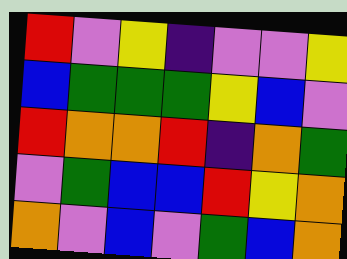[["red", "violet", "yellow", "indigo", "violet", "violet", "yellow"], ["blue", "green", "green", "green", "yellow", "blue", "violet"], ["red", "orange", "orange", "red", "indigo", "orange", "green"], ["violet", "green", "blue", "blue", "red", "yellow", "orange"], ["orange", "violet", "blue", "violet", "green", "blue", "orange"]]